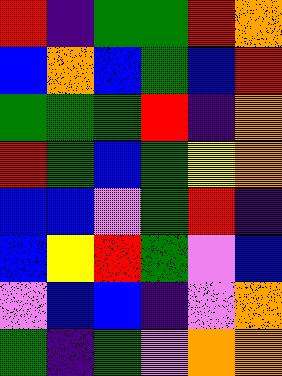[["red", "indigo", "green", "green", "red", "orange"], ["blue", "orange", "blue", "green", "blue", "red"], ["green", "green", "green", "red", "indigo", "orange"], ["red", "green", "blue", "green", "yellow", "orange"], ["blue", "blue", "violet", "green", "red", "indigo"], ["blue", "yellow", "red", "green", "violet", "blue"], ["violet", "blue", "blue", "indigo", "violet", "orange"], ["green", "indigo", "green", "violet", "orange", "orange"]]